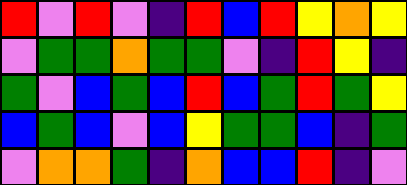[["red", "violet", "red", "violet", "indigo", "red", "blue", "red", "yellow", "orange", "yellow"], ["violet", "green", "green", "orange", "green", "green", "violet", "indigo", "red", "yellow", "indigo"], ["green", "violet", "blue", "green", "blue", "red", "blue", "green", "red", "green", "yellow"], ["blue", "green", "blue", "violet", "blue", "yellow", "green", "green", "blue", "indigo", "green"], ["violet", "orange", "orange", "green", "indigo", "orange", "blue", "blue", "red", "indigo", "violet"]]